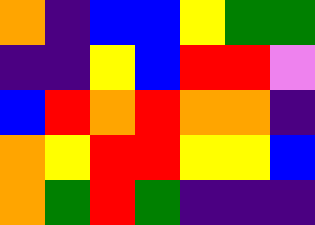[["orange", "indigo", "blue", "blue", "yellow", "green", "green"], ["indigo", "indigo", "yellow", "blue", "red", "red", "violet"], ["blue", "red", "orange", "red", "orange", "orange", "indigo"], ["orange", "yellow", "red", "red", "yellow", "yellow", "blue"], ["orange", "green", "red", "green", "indigo", "indigo", "indigo"]]